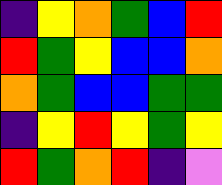[["indigo", "yellow", "orange", "green", "blue", "red"], ["red", "green", "yellow", "blue", "blue", "orange"], ["orange", "green", "blue", "blue", "green", "green"], ["indigo", "yellow", "red", "yellow", "green", "yellow"], ["red", "green", "orange", "red", "indigo", "violet"]]